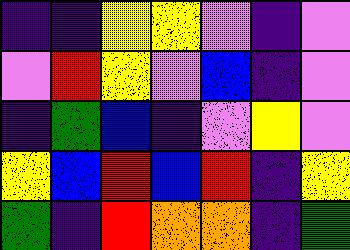[["indigo", "indigo", "yellow", "yellow", "violet", "indigo", "violet"], ["violet", "red", "yellow", "violet", "blue", "indigo", "violet"], ["indigo", "green", "blue", "indigo", "violet", "yellow", "violet"], ["yellow", "blue", "red", "blue", "red", "indigo", "yellow"], ["green", "indigo", "red", "orange", "orange", "indigo", "green"]]